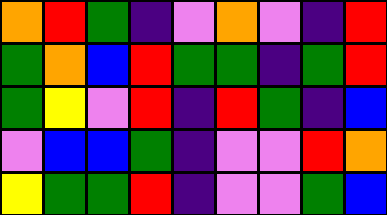[["orange", "red", "green", "indigo", "violet", "orange", "violet", "indigo", "red"], ["green", "orange", "blue", "red", "green", "green", "indigo", "green", "red"], ["green", "yellow", "violet", "red", "indigo", "red", "green", "indigo", "blue"], ["violet", "blue", "blue", "green", "indigo", "violet", "violet", "red", "orange"], ["yellow", "green", "green", "red", "indigo", "violet", "violet", "green", "blue"]]